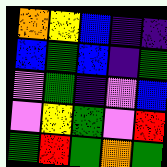[["orange", "yellow", "blue", "indigo", "indigo"], ["blue", "green", "blue", "indigo", "green"], ["violet", "green", "indigo", "violet", "blue"], ["violet", "yellow", "green", "violet", "red"], ["green", "red", "green", "orange", "green"]]